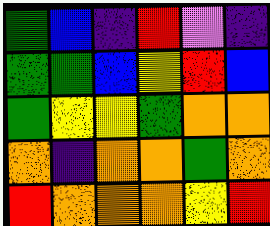[["green", "blue", "indigo", "red", "violet", "indigo"], ["green", "green", "blue", "yellow", "red", "blue"], ["green", "yellow", "yellow", "green", "orange", "orange"], ["orange", "indigo", "orange", "orange", "green", "orange"], ["red", "orange", "orange", "orange", "yellow", "red"]]